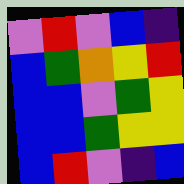[["violet", "red", "violet", "blue", "indigo"], ["blue", "green", "orange", "yellow", "red"], ["blue", "blue", "violet", "green", "yellow"], ["blue", "blue", "green", "yellow", "yellow"], ["blue", "red", "violet", "indigo", "blue"]]